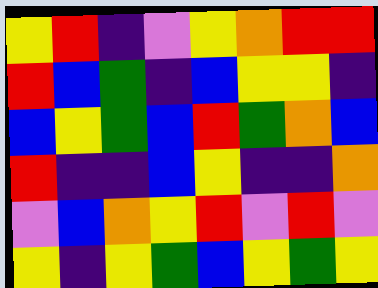[["yellow", "red", "indigo", "violet", "yellow", "orange", "red", "red"], ["red", "blue", "green", "indigo", "blue", "yellow", "yellow", "indigo"], ["blue", "yellow", "green", "blue", "red", "green", "orange", "blue"], ["red", "indigo", "indigo", "blue", "yellow", "indigo", "indigo", "orange"], ["violet", "blue", "orange", "yellow", "red", "violet", "red", "violet"], ["yellow", "indigo", "yellow", "green", "blue", "yellow", "green", "yellow"]]